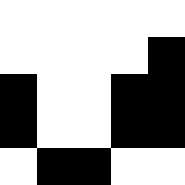[["white", "white", "white", "white", "white"], ["white", "white", "white", "white", "black"], ["black", "white", "white", "black", "black"], ["black", "white", "white", "black", "black"], ["white", "black", "black", "white", "white"]]